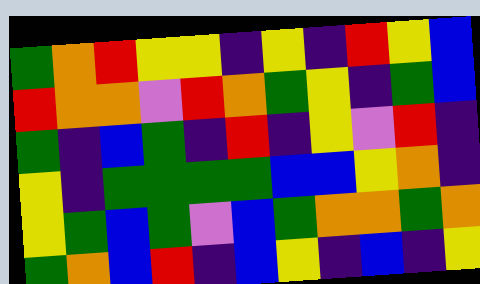[["green", "orange", "red", "yellow", "yellow", "indigo", "yellow", "indigo", "red", "yellow", "blue"], ["red", "orange", "orange", "violet", "red", "orange", "green", "yellow", "indigo", "green", "blue"], ["green", "indigo", "blue", "green", "indigo", "red", "indigo", "yellow", "violet", "red", "indigo"], ["yellow", "indigo", "green", "green", "green", "green", "blue", "blue", "yellow", "orange", "indigo"], ["yellow", "green", "blue", "green", "violet", "blue", "green", "orange", "orange", "green", "orange"], ["green", "orange", "blue", "red", "indigo", "blue", "yellow", "indigo", "blue", "indigo", "yellow"]]